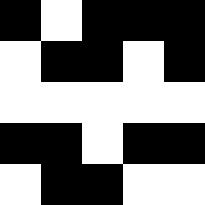[["black", "white", "black", "black", "black"], ["white", "black", "black", "white", "black"], ["white", "white", "white", "white", "white"], ["black", "black", "white", "black", "black"], ["white", "black", "black", "white", "white"]]